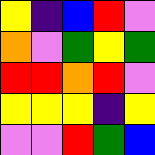[["yellow", "indigo", "blue", "red", "violet"], ["orange", "violet", "green", "yellow", "green"], ["red", "red", "orange", "red", "violet"], ["yellow", "yellow", "yellow", "indigo", "yellow"], ["violet", "violet", "red", "green", "blue"]]